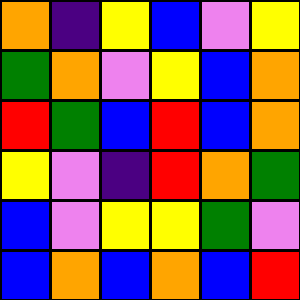[["orange", "indigo", "yellow", "blue", "violet", "yellow"], ["green", "orange", "violet", "yellow", "blue", "orange"], ["red", "green", "blue", "red", "blue", "orange"], ["yellow", "violet", "indigo", "red", "orange", "green"], ["blue", "violet", "yellow", "yellow", "green", "violet"], ["blue", "orange", "blue", "orange", "blue", "red"]]